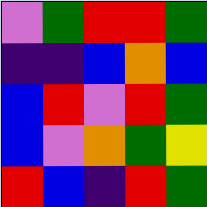[["violet", "green", "red", "red", "green"], ["indigo", "indigo", "blue", "orange", "blue"], ["blue", "red", "violet", "red", "green"], ["blue", "violet", "orange", "green", "yellow"], ["red", "blue", "indigo", "red", "green"]]